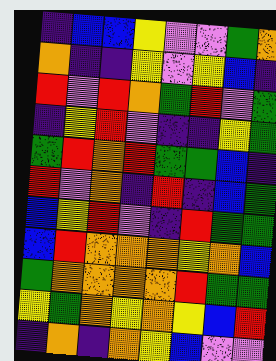[["indigo", "blue", "blue", "yellow", "violet", "violet", "green", "orange"], ["orange", "indigo", "indigo", "yellow", "violet", "yellow", "blue", "indigo"], ["red", "violet", "red", "orange", "green", "red", "violet", "green"], ["indigo", "yellow", "red", "violet", "indigo", "indigo", "yellow", "green"], ["green", "red", "orange", "red", "green", "green", "blue", "indigo"], ["red", "violet", "orange", "indigo", "red", "indigo", "blue", "green"], ["blue", "yellow", "red", "violet", "indigo", "red", "green", "green"], ["blue", "red", "orange", "orange", "orange", "yellow", "orange", "blue"], ["green", "orange", "orange", "orange", "orange", "red", "green", "green"], ["yellow", "green", "orange", "yellow", "orange", "yellow", "blue", "red"], ["indigo", "orange", "indigo", "orange", "yellow", "blue", "violet", "violet"]]